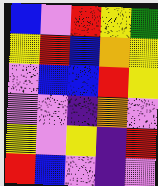[["blue", "violet", "red", "yellow", "green"], ["yellow", "red", "blue", "orange", "yellow"], ["violet", "blue", "blue", "red", "yellow"], ["violet", "violet", "indigo", "orange", "violet"], ["yellow", "violet", "yellow", "indigo", "red"], ["red", "blue", "violet", "indigo", "violet"]]